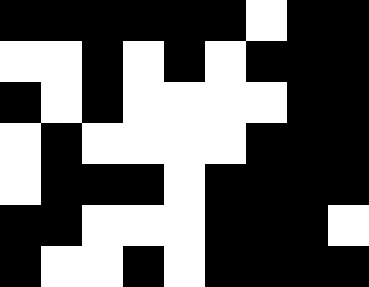[["black", "black", "black", "black", "black", "black", "white", "black", "black"], ["white", "white", "black", "white", "black", "white", "black", "black", "black"], ["black", "white", "black", "white", "white", "white", "white", "black", "black"], ["white", "black", "white", "white", "white", "white", "black", "black", "black"], ["white", "black", "black", "black", "white", "black", "black", "black", "black"], ["black", "black", "white", "white", "white", "black", "black", "black", "white"], ["black", "white", "white", "black", "white", "black", "black", "black", "black"]]